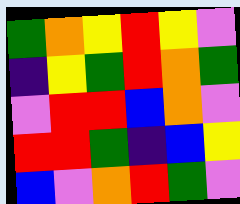[["green", "orange", "yellow", "red", "yellow", "violet"], ["indigo", "yellow", "green", "red", "orange", "green"], ["violet", "red", "red", "blue", "orange", "violet"], ["red", "red", "green", "indigo", "blue", "yellow"], ["blue", "violet", "orange", "red", "green", "violet"]]